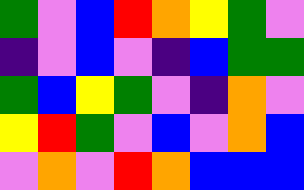[["green", "violet", "blue", "red", "orange", "yellow", "green", "violet"], ["indigo", "violet", "blue", "violet", "indigo", "blue", "green", "green"], ["green", "blue", "yellow", "green", "violet", "indigo", "orange", "violet"], ["yellow", "red", "green", "violet", "blue", "violet", "orange", "blue"], ["violet", "orange", "violet", "red", "orange", "blue", "blue", "blue"]]